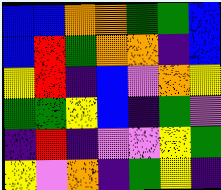[["blue", "blue", "orange", "orange", "green", "green", "blue"], ["blue", "red", "green", "orange", "orange", "indigo", "blue"], ["yellow", "red", "indigo", "blue", "violet", "orange", "yellow"], ["green", "green", "yellow", "blue", "indigo", "green", "violet"], ["indigo", "red", "indigo", "violet", "violet", "yellow", "green"], ["yellow", "violet", "orange", "indigo", "green", "yellow", "indigo"]]